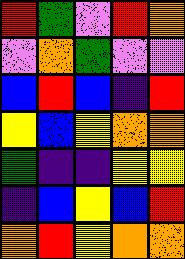[["red", "green", "violet", "red", "orange"], ["violet", "orange", "green", "violet", "violet"], ["blue", "red", "blue", "indigo", "red"], ["yellow", "blue", "yellow", "orange", "orange"], ["green", "indigo", "indigo", "yellow", "yellow"], ["indigo", "blue", "yellow", "blue", "red"], ["orange", "red", "yellow", "orange", "orange"]]